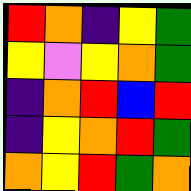[["red", "orange", "indigo", "yellow", "green"], ["yellow", "violet", "yellow", "orange", "green"], ["indigo", "orange", "red", "blue", "red"], ["indigo", "yellow", "orange", "red", "green"], ["orange", "yellow", "red", "green", "orange"]]